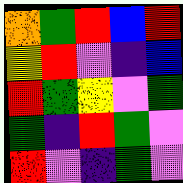[["orange", "green", "red", "blue", "red"], ["yellow", "red", "violet", "indigo", "blue"], ["red", "green", "yellow", "violet", "green"], ["green", "indigo", "red", "green", "violet"], ["red", "violet", "indigo", "green", "violet"]]